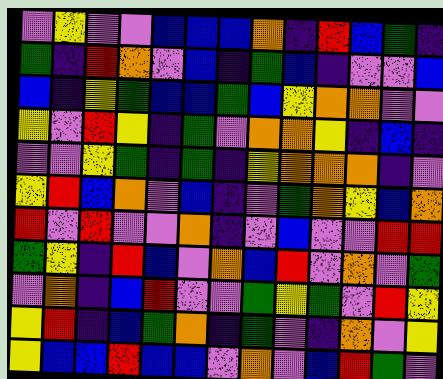[["violet", "yellow", "violet", "violet", "blue", "blue", "blue", "orange", "indigo", "red", "blue", "green", "indigo"], ["green", "indigo", "red", "orange", "violet", "blue", "indigo", "green", "blue", "indigo", "violet", "violet", "blue"], ["blue", "indigo", "yellow", "green", "blue", "blue", "green", "blue", "yellow", "orange", "orange", "violet", "violet"], ["yellow", "violet", "red", "yellow", "indigo", "green", "violet", "orange", "orange", "yellow", "indigo", "blue", "indigo"], ["violet", "violet", "yellow", "green", "indigo", "green", "indigo", "yellow", "orange", "orange", "orange", "indigo", "violet"], ["yellow", "red", "blue", "orange", "violet", "blue", "indigo", "violet", "green", "orange", "yellow", "blue", "orange"], ["red", "violet", "red", "violet", "violet", "orange", "indigo", "violet", "blue", "violet", "violet", "red", "red"], ["green", "yellow", "indigo", "red", "blue", "violet", "orange", "blue", "red", "violet", "orange", "violet", "green"], ["violet", "orange", "indigo", "blue", "red", "violet", "violet", "green", "yellow", "green", "violet", "red", "yellow"], ["yellow", "red", "indigo", "blue", "green", "orange", "indigo", "green", "violet", "indigo", "orange", "violet", "yellow"], ["yellow", "blue", "blue", "red", "blue", "blue", "violet", "orange", "violet", "blue", "red", "green", "violet"]]